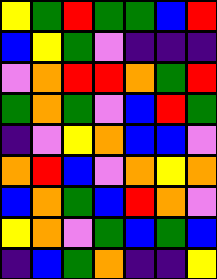[["yellow", "green", "red", "green", "green", "blue", "red"], ["blue", "yellow", "green", "violet", "indigo", "indigo", "indigo"], ["violet", "orange", "red", "red", "orange", "green", "red"], ["green", "orange", "green", "violet", "blue", "red", "green"], ["indigo", "violet", "yellow", "orange", "blue", "blue", "violet"], ["orange", "red", "blue", "violet", "orange", "yellow", "orange"], ["blue", "orange", "green", "blue", "red", "orange", "violet"], ["yellow", "orange", "violet", "green", "blue", "green", "blue"], ["indigo", "blue", "green", "orange", "indigo", "indigo", "yellow"]]